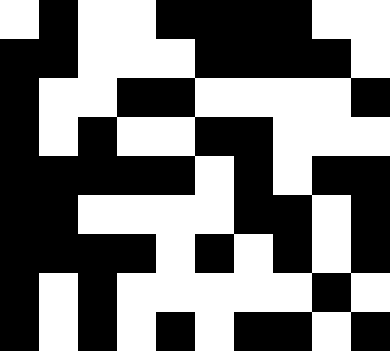[["white", "black", "white", "white", "black", "black", "black", "black", "white", "white"], ["black", "black", "white", "white", "white", "black", "black", "black", "black", "white"], ["black", "white", "white", "black", "black", "white", "white", "white", "white", "black"], ["black", "white", "black", "white", "white", "black", "black", "white", "white", "white"], ["black", "black", "black", "black", "black", "white", "black", "white", "black", "black"], ["black", "black", "white", "white", "white", "white", "black", "black", "white", "black"], ["black", "black", "black", "black", "white", "black", "white", "black", "white", "black"], ["black", "white", "black", "white", "white", "white", "white", "white", "black", "white"], ["black", "white", "black", "white", "black", "white", "black", "black", "white", "black"]]